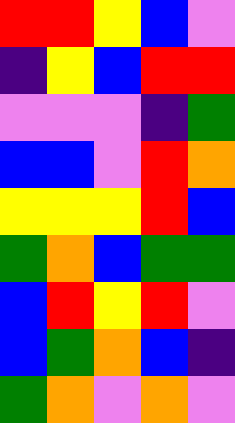[["red", "red", "yellow", "blue", "violet"], ["indigo", "yellow", "blue", "red", "red"], ["violet", "violet", "violet", "indigo", "green"], ["blue", "blue", "violet", "red", "orange"], ["yellow", "yellow", "yellow", "red", "blue"], ["green", "orange", "blue", "green", "green"], ["blue", "red", "yellow", "red", "violet"], ["blue", "green", "orange", "blue", "indigo"], ["green", "orange", "violet", "orange", "violet"]]